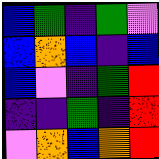[["blue", "green", "indigo", "green", "violet"], ["blue", "orange", "blue", "indigo", "blue"], ["blue", "violet", "indigo", "green", "red"], ["indigo", "indigo", "green", "indigo", "red"], ["violet", "orange", "blue", "orange", "red"]]